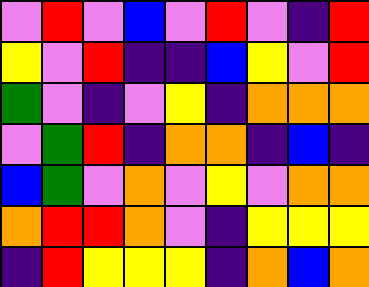[["violet", "red", "violet", "blue", "violet", "red", "violet", "indigo", "red"], ["yellow", "violet", "red", "indigo", "indigo", "blue", "yellow", "violet", "red"], ["green", "violet", "indigo", "violet", "yellow", "indigo", "orange", "orange", "orange"], ["violet", "green", "red", "indigo", "orange", "orange", "indigo", "blue", "indigo"], ["blue", "green", "violet", "orange", "violet", "yellow", "violet", "orange", "orange"], ["orange", "red", "red", "orange", "violet", "indigo", "yellow", "yellow", "yellow"], ["indigo", "red", "yellow", "yellow", "yellow", "indigo", "orange", "blue", "orange"]]